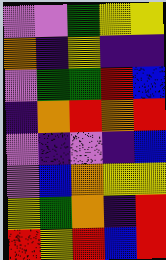[["violet", "violet", "green", "yellow", "yellow"], ["orange", "indigo", "yellow", "indigo", "indigo"], ["violet", "green", "green", "red", "blue"], ["indigo", "orange", "red", "orange", "red"], ["violet", "indigo", "violet", "indigo", "blue"], ["violet", "blue", "orange", "yellow", "yellow"], ["yellow", "green", "orange", "indigo", "red"], ["red", "yellow", "red", "blue", "red"]]